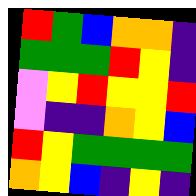[["red", "green", "blue", "orange", "orange", "indigo"], ["green", "green", "green", "red", "yellow", "indigo"], ["violet", "yellow", "red", "yellow", "yellow", "red"], ["violet", "indigo", "indigo", "orange", "yellow", "blue"], ["red", "yellow", "green", "green", "green", "green"], ["orange", "yellow", "blue", "indigo", "yellow", "indigo"]]